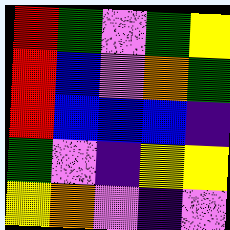[["red", "green", "violet", "green", "yellow"], ["red", "blue", "violet", "orange", "green"], ["red", "blue", "blue", "blue", "indigo"], ["green", "violet", "indigo", "yellow", "yellow"], ["yellow", "orange", "violet", "indigo", "violet"]]